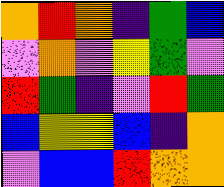[["orange", "red", "orange", "indigo", "green", "blue"], ["violet", "orange", "violet", "yellow", "green", "violet"], ["red", "green", "indigo", "violet", "red", "green"], ["blue", "yellow", "yellow", "blue", "indigo", "orange"], ["violet", "blue", "blue", "red", "orange", "orange"]]